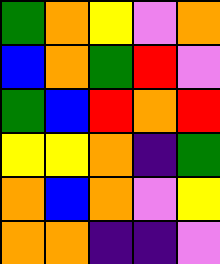[["green", "orange", "yellow", "violet", "orange"], ["blue", "orange", "green", "red", "violet"], ["green", "blue", "red", "orange", "red"], ["yellow", "yellow", "orange", "indigo", "green"], ["orange", "blue", "orange", "violet", "yellow"], ["orange", "orange", "indigo", "indigo", "violet"]]